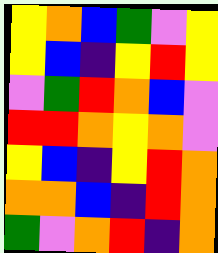[["yellow", "orange", "blue", "green", "violet", "yellow"], ["yellow", "blue", "indigo", "yellow", "red", "yellow"], ["violet", "green", "red", "orange", "blue", "violet"], ["red", "red", "orange", "yellow", "orange", "violet"], ["yellow", "blue", "indigo", "yellow", "red", "orange"], ["orange", "orange", "blue", "indigo", "red", "orange"], ["green", "violet", "orange", "red", "indigo", "orange"]]